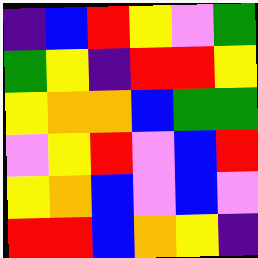[["indigo", "blue", "red", "yellow", "violet", "green"], ["green", "yellow", "indigo", "red", "red", "yellow"], ["yellow", "orange", "orange", "blue", "green", "green"], ["violet", "yellow", "red", "violet", "blue", "red"], ["yellow", "orange", "blue", "violet", "blue", "violet"], ["red", "red", "blue", "orange", "yellow", "indigo"]]